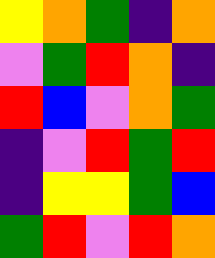[["yellow", "orange", "green", "indigo", "orange"], ["violet", "green", "red", "orange", "indigo"], ["red", "blue", "violet", "orange", "green"], ["indigo", "violet", "red", "green", "red"], ["indigo", "yellow", "yellow", "green", "blue"], ["green", "red", "violet", "red", "orange"]]